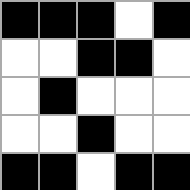[["black", "black", "black", "white", "black"], ["white", "white", "black", "black", "white"], ["white", "black", "white", "white", "white"], ["white", "white", "black", "white", "white"], ["black", "black", "white", "black", "black"]]